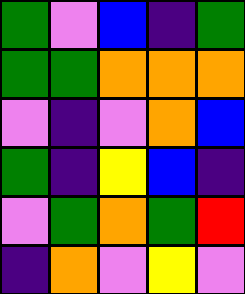[["green", "violet", "blue", "indigo", "green"], ["green", "green", "orange", "orange", "orange"], ["violet", "indigo", "violet", "orange", "blue"], ["green", "indigo", "yellow", "blue", "indigo"], ["violet", "green", "orange", "green", "red"], ["indigo", "orange", "violet", "yellow", "violet"]]